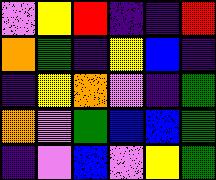[["violet", "yellow", "red", "indigo", "indigo", "red"], ["orange", "green", "indigo", "yellow", "blue", "indigo"], ["indigo", "yellow", "orange", "violet", "indigo", "green"], ["orange", "violet", "green", "blue", "blue", "green"], ["indigo", "violet", "blue", "violet", "yellow", "green"]]